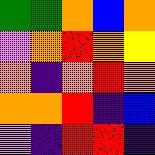[["green", "green", "orange", "blue", "orange"], ["violet", "orange", "red", "orange", "yellow"], ["orange", "indigo", "orange", "red", "orange"], ["orange", "orange", "red", "indigo", "blue"], ["violet", "indigo", "red", "red", "indigo"]]